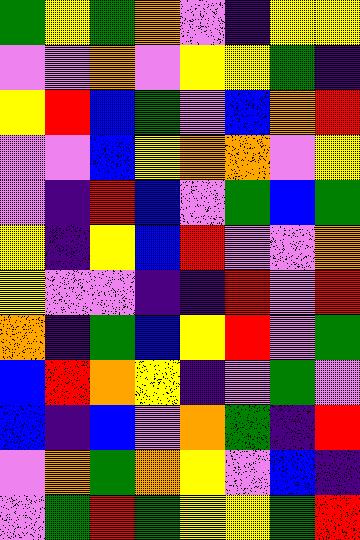[["green", "yellow", "green", "orange", "violet", "indigo", "yellow", "yellow"], ["violet", "violet", "orange", "violet", "yellow", "yellow", "green", "indigo"], ["yellow", "red", "blue", "green", "violet", "blue", "orange", "red"], ["violet", "violet", "blue", "yellow", "orange", "orange", "violet", "yellow"], ["violet", "indigo", "red", "blue", "violet", "green", "blue", "green"], ["yellow", "indigo", "yellow", "blue", "red", "violet", "violet", "orange"], ["yellow", "violet", "violet", "indigo", "indigo", "red", "violet", "red"], ["orange", "indigo", "green", "blue", "yellow", "red", "violet", "green"], ["blue", "red", "orange", "yellow", "indigo", "violet", "green", "violet"], ["blue", "indigo", "blue", "violet", "orange", "green", "indigo", "red"], ["violet", "orange", "green", "orange", "yellow", "violet", "blue", "indigo"], ["violet", "green", "red", "green", "yellow", "yellow", "green", "red"]]